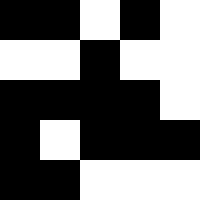[["black", "black", "white", "black", "white"], ["white", "white", "black", "white", "white"], ["black", "black", "black", "black", "white"], ["black", "white", "black", "black", "black"], ["black", "black", "white", "white", "white"]]